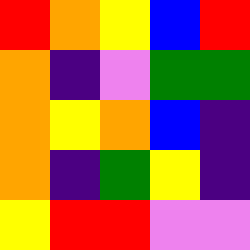[["red", "orange", "yellow", "blue", "red"], ["orange", "indigo", "violet", "green", "green"], ["orange", "yellow", "orange", "blue", "indigo"], ["orange", "indigo", "green", "yellow", "indigo"], ["yellow", "red", "red", "violet", "violet"]]